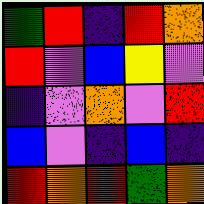[["green", "red", "indigo", "red", "orange"], ["red", "violet", "blue", "yellow", "violet"], ["indigo", "violet", "orange", "violet", "red"], ["blue", "violet", "indigo", "blue", "indigo"], ["red", "orange", "red", "green", "orange"]]